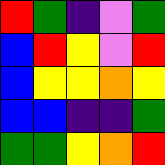[["red", "green", "indigo", "violet", "green"], ["blue", "red", "yellow", "violet", "red"], ["blue", "yellow", "yellow", "orange", "yellow"], ["blue", "blue", "indigo", "indigo", "green"], ["green", "green", "yellow", "orange", "red"]]